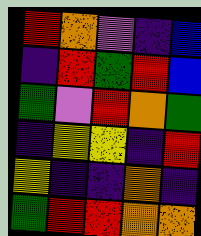[["red", "orange", "violet", "indigo", "blue"], ["indigo", "red", "green", "red", "blue"], ["green", "violet", "red", "orange", "green"], ["indigo", "yellow", "yellow", "indigo", "red"], ["yellow", "indigo", "indigo", "orange", "indigo"], ["green", "red", "red", "orange", "orange"]]